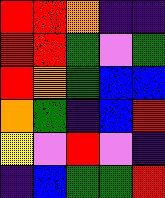[["red", "red", "orange", "indigo", "indigo"], ["red", "red", "green", "violet", "green"], ["red", "orange", "green", "blue", "blue"], ["orange", "green", "indigo", "blue", "red"], ["yellow", "violet", "red", "violet", "indigo"], ["indigo", "blue", "green", "green", "red"]]